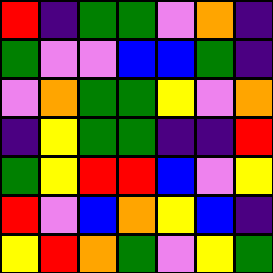[["red", "indigo", "green", "green", "violet", "orange", "indigo"], ["green", "violet", "violet", "blue", "blue", "green", "indigo"], ["violet", "orange", "green", "green", "yellow", "violet", "orange"], ["indigo", "yellow", "green", "green", "indigo", "indigo", "red"], ["green", "yellow", "red", "red", "blue", "violet", "yellow"], ["red", "violet", "blue", "orange", "yellow", "blue", "indigo"], ["yellow", "red", "orange", "green", "violet", "yellow", "green"]]